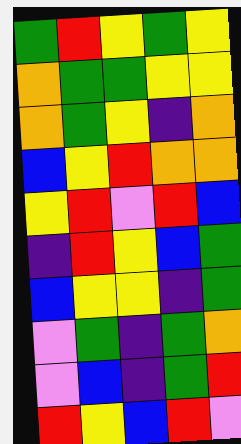[["green", "red", "yellow", "green", "yellow"], ["orange", "green", "green", "yellow", "yellow"], ["orange", "green", "yellow", "indigo", "orange"], ["blue", "yellow", "red", "orange", "orange"], ["yellow", "red", "violet", "red", "blue"], ["indigo", "red", "yellow", "blue", "green"], ["blue", "yellow", "yellow", "indigo", "green"], ["violet", "green", "indigo", "green", "orange"], ["violet", "blue", "indigo", "green", "red"], ["red", "yellow", "blue", "red", "violet"]]